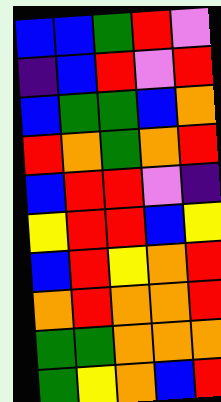[["blue", "blue", "green", "red", "violet"], ["indigo", "blue", "red", "violet", "red"], ["blue", "green", "green", "blue", "orange"], ["red", "orange", "green", "orange", "red"], ["blue", "red", "red", "violet", "indigo"], ["yellow", "red", "red", "blue", "yellow"], ["blue", "red", "yellow", "orange", "red"], ["orange", "red", "orange", "orange", "red"], ["green", "green", "orange", "orange", "orange"], ["green", "yellow", "orange", "blue", "red"]]